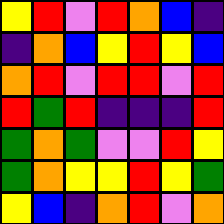[["yellow", "red", "violet", "red", "orange", "blue", "indigo"], ["indigo", "orange", "blue", "yellow", "red", "yellow", "blue"], ["orange", "red", "violet", "red", "red", "violet", "red"], ["red", "green", "red", "indigo", "indigo", "indigo", "red"], ["green", "orange", "green", "violet", "violet", "red", "yellow"], ["green", "orange", "yellow", "yellow", "red", "yellow", "green"], ["yellow", "blue", "indigo", "orange", "red", "violet", "orange"]]